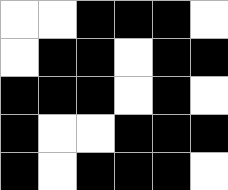[["white", "white", "black", "black", "black", "white"], ["white", "black", "black", "white", "black", "black"], ["black", "black", "black", "white", "black", "white"], ["black", "white", "white", "black", "black", "black"], ["black", "white", "black", "black", "black", "white"]]